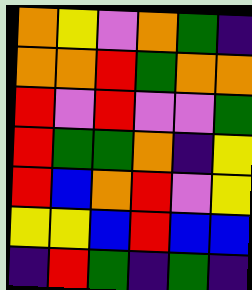[["orange", "yellow", "violet", "orange", "green", "indigo"], ["orange", "orange", "red", "green", "orange", "orange"], ["red", "violet", "red", "violet", "violet", "green"], ["red", "green", "green", "orange", "indigo", "yellow"], ["red", "blue", "orange", "red", "violet", "yellow"], ["yellow", "yellow", "blue", "red", "blue", "blue"], ["indigo", "red", "green", "indigo", "green", "indigo"]]